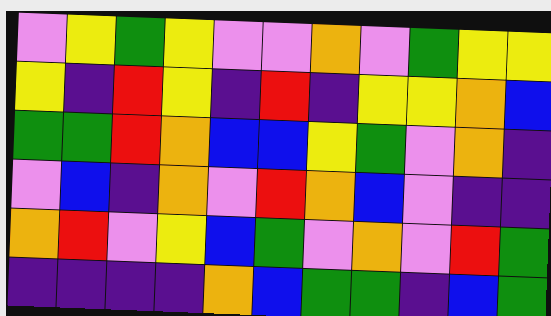[["violet", "yellow", "green", "yellow", "violet", "violet", "orange", "violet", "green", "yellow", "yellow"], ["yellow", "indigo", "red", "yellow", "indigo", "red", "indigo", "yellow", "yellow", "orange", "blue"], ["green", "green", "red", "orange", "blue", "blue", "yellow", "green", "violet", "orange", "indigo"], ["violet", "blue", "indigo", "orange", "violet", "red", "orange", "blue", "violet", "indigo", "indigo"], ["orange", "red", "violet", "yellow", "blue", "green", "violet", "orange", "violet", "red", "green"], ["indigo", "indigo", "indigo", "indigo", "orange", "blue", "green", "green", "indigo", "blue", "green"]]